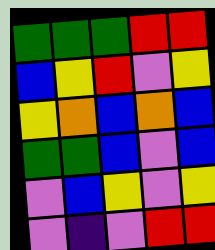[["green", "green", "green", "red", "red"], ["blue", "yellow", "red", "violet", "yellow"], ["yellow", "orange", "blue", "orange", "blue"], ["green", "green", "blue", "violet", "blue"], ["violet", "blue", "yellow", "violet", "yellow"], ["violet", "indigo", "violet", "red", "red"]]